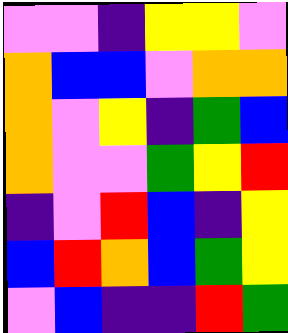[["violet", "violet", "indigo", "yellow", "yellow", "violet"], ["orange", "blue", "blue", "violet", "orange", "orange"], ["orange", "violet", "yellow", "indigo", "green", "blue"], ["orange", "violet", "violet", "green", "yellow", "red"], ["indigo", "violet", "red", "blue", "indigo", "yellow"], ["blue", "red", "orange", "blue", "green", "yellow"], ["violet", "blue", "indigo", "indigo", "red", "green"]]